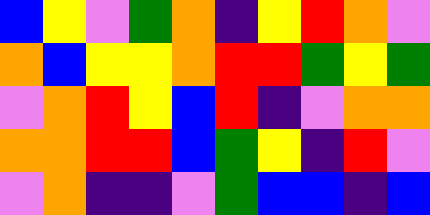[["blue", "yellow", "violet", "green", "orange", "indigo", "yellow", "red", "orange", "violet"], ["orange", "blue", "yellow", "yellow", "orange", "red", "red", "green", "yellow", "green"], ["violet", "orange", "red", "yellow", "blue", "red", "indigo", "violet", "orange", "orange"], ["orange", "orange", "red", "red", "blue", "green", "yellow", "indigo", "red", "violet"], ["violet", "orange", "indigo", "indigo", "violet", "green", "blue", "blue", "indigo", "blue"]]